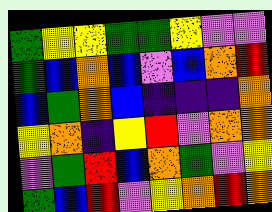[["green", "yellow", "yellow", "green", "green", "yellow", "violet", "violet"], ["green", "blue", "orange", "blue", "violet", "blue", "orange", "red"], ["blue", "green", "orange", "blue", "indigo", "indigo", "indigo", "orange"], ["yellow", "orange", "indigo", "yellow", "red", "violet", "orange", "orange"], ["violet", "green", "red", "blue", "orange", "green", "violet", "yellow"], ["green", "blue", "red", "violet", "yellow", "orange", "red", "orange"]]